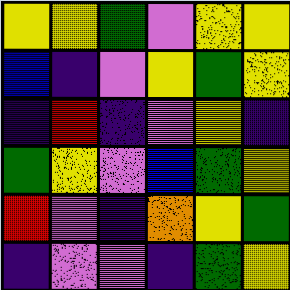[["yellow", "yellow", "green", "violet", "yellow", "yellow"], ["blue", "indigo", "violet", "yellow", "green", "yellow"], ["indigo", "red", "indigo", "violet", "yellow", "indigo"], ["green", "yellow", "violet", "blue", "green", "yellow"], ["red", "violet", "indigo", "orange", "yellow", "green"], ["indigo", "violet", "violet", "indigo", "green", "yellow"]]